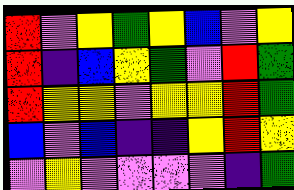[["red", "violet", "yellow", "green", "yellow", "blue", "violet", "yellow"], ["red", "indigo", "blue", "yellow", "green", "violet", "red", "green"], ["red", "yellow", "yellow", "violet", "yellow", "yellow", "red", "green"], ["blue", "violet", "blue", "indigo", "indigo", "yellow", "red", "yellow"], ["violet", "yellow", "violet", "violet", "violet", "violet", "indigo", "green"]]